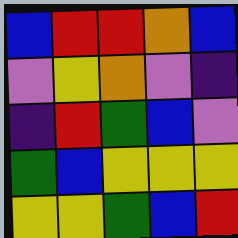[["blue", "red", "red", "orange", "blue"], ["violet", "yellow", "orange", "violet", "indigo"], ["indigo", "red", "green", "blue", "violet"], ["green", "blue", "yellow", "yellow", "yellow"], ["yellow", "yellow", "green", "blue", "red"]]